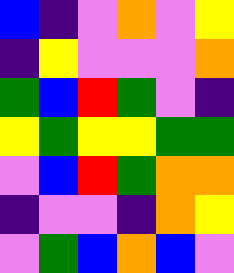[["blue", "indigo", "violet", "orange", "violet", "yellow"], ["indigo", "yellow", "violet", "violet", "violet", "orange"], ["green", "blue", "red", "green", "violet", "indigo"], ["yellow", "green", "yellow", "yellow", "green", "green"], ["violet", "blue", "red", "green", "orange", "orange"], ["indigo", "violet", "violet", "indigo", "orange", "yellow"], ["violet", "green", "blue", "orange", "blue", "violet"]]